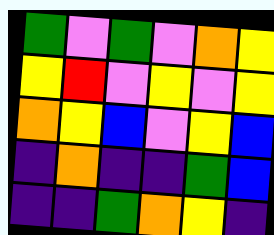[["green", "violet", "green", "violet", "orange", "yellow"], ["yellow", "red", "violet", "yellow", "violet", "yellow"], ["orange", "yellow", "blue", "violet", "yellow", "blue"], ["indigo", "orange", "indigo", "indigo", "green", "blue"], ["indigo", "indigo", "green", "orange", "yellow", "indigo"]]